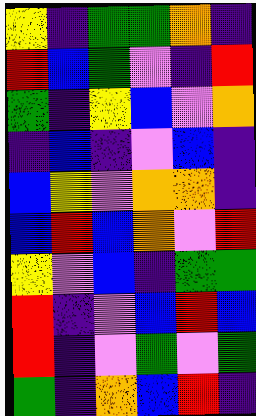[["yellow", "indigo", "green", "green", "orange", "indigo"], ["red", "blue", "green", "violet", "indigo", "red"], ["green", "indigo", "yellow", "blue", "violet", "orange"], ["indigo", "blue", "indigo", "violet", "blue", "indigo"], ["blue", "yellow", "violet", "orange", "orange", "indigo"], ["blue", "red", "blue", "orange", "violet", "red"], ["yellow", "violet", "blue", "indigo", "green", "green"], ["red", "indigo", "violet", "blue", "red", "blue"], ["red", "indigo", "violet", "green", "violet", "green"], ["green", "indigo", "orange", "blue", "red", "indigo"]]